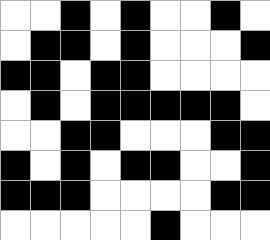[["white", "white", "black", "white", "black", "white", "white", "black", "white"], ["white", "black", "black", "white", "black", "white", "white", "white", "black"], ["black", "black", "white", "black", "black", "white", "white", "white", "white"], ["white", "black", "white", "black", "black", "black", "black", "black", "white"], ["white", "white", "black", "black", "white", "white", "white", "black", "black"], ["black", "white", "black", "white", "black", "black", "white", "white", "black"], ["black", "black", "black", "white", "white", "white", "white", "black", "black"], ["white", "white", "white", "white", "white", "black", "white", "white", "white"]]